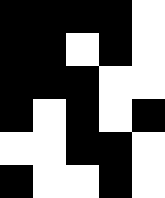[["black", "black", "black", "black", "white"], ["black", "black", "white", "black", "white"], ["black", "black", "black", "white", "white"], ["black", "white", "black", "white", "black"], ["white", "white", "black", "black", "white"], ["black", "white", "white", "black", "white"]]